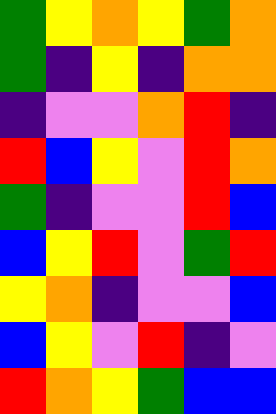[["green", "yellow", "orange", "yellow", "green", "orange"], ["green", "indigo", "yellow", "indigo", "orange", "orange"], ["indigo", "violet", "violet", "orange", "red", "indigo"], ["red", "blue", "yellow", "violet", "red", "orange"], ["green", "indigo", "violet", "violet", "red", "blue"], ["blue", "yellow", "red", "violet", "green", "red"], ["yellow", "orange", "indigo", "violet", "violet", "blue"], ["blue", "yellow", "violet", "red", "indigo", "violet"], ["red", "orange", "yellow", "green", "blue", "blue"]]